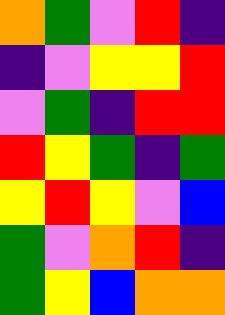[["orange", "green", "violet", "red", "indigo"], ["indigo", "violet", "yellow", "yellow", "red"], ["violet", "green", "indigo", "red", "red"], ["red", "yellow", "green", "indigo", "green"], ["yellow", "red", "yellow", "violet", "blue"], ["green", "violet", "orange", "red", "indigo"], ["green", "yellow", "blue", "orange", "orange"]]